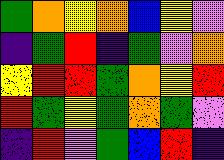[["green", "orange", "yellow", "orange", "blue", "yellow", "violet"], ["indigo", "green", "red", "indigo", "green", "violet", "orange"], ["yellow", "red", "red", "green", "orange", "yellow", "red"], ["red", "green", "yellow", "green", "orange", "green", "violet"], ["indigo", "red", "violet", "green", "blue", "red", "indigo"]]